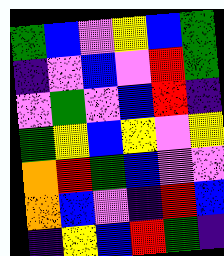[["green", "blue", "violet", "yellow", "blue", "green"], ["indigo", "violet", "blue", "violet", "red", "green"], ["violet", "green", "violet", "blue", "red", "indigo"], ["green", "yellow", "blue", "yellow", "violet", "yellow"], ["orange", "red", "green", "blue", "violet", "violet"], ["orange", "blue", "violet", "indigo", "red", "blue"], ["indigo", "yellow", "blue", "red", "green", "indigo"]]